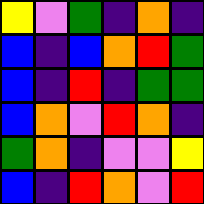[["yellow", "violet", "green", "indigo", "orange", "indigo"], ["blue", "indigo", "blue", "orange", "red", "green"], ["blue", "indigo", "red", "indigo", "green", "green"], ["blue", "orange", "violet", "red", "orange", "indigo"], ["green", "orange", "indigo", "violet", "violet", "yellow"], ["blue", "indigo", "red", "orange", "violet", "red"]]